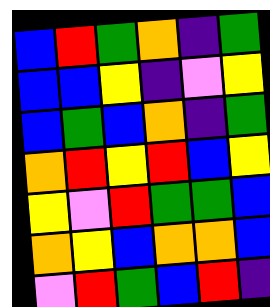[["blue", "red", "green", "orange", "indigo", "green"], ["blue", "blue", "yellow", "indigo", "violet", "yellow"], ["blue", "green", "blue", "orange", "indigo", "green"], ["orange", "red", "yellow", "red", "blue", "yellow"], ["yellow", "violet", "red", "green", "green", "blue"], ["orange", "yellow", "blue", "orange", "orange", "blue"], ["violet", "red", "green", "blue", "red", "indigo"]]